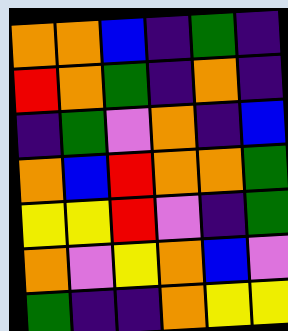[["orange", "orange", "blue", "indigo", "green", "indigo"], ["red", "orange", "green", "indigo", "orange", "indigo"], ["indigo", "green", "violet", "orange", "indigo", "blue"], ["orange", "blue", "red", "orange", "orange", "green"], ["yellow", "yellow", "red", "violet", "indigo", "green"], ["orange", "violet", "yellow", "orange", "blue", "violet"], ["green", "indigo", "indigo", "orange", "yellow", "yellow"]]